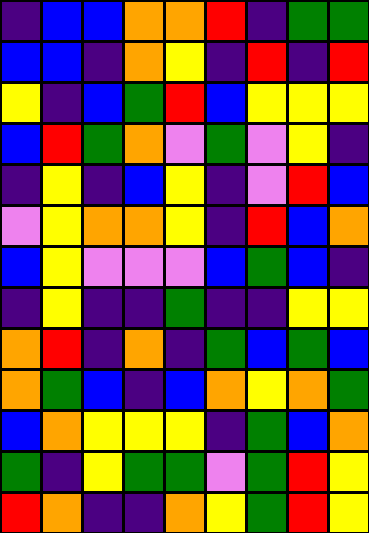[["indigo", "blue", "blue", "orange", "orange", "red", "indigo", "green", "green"], ["blue", "blue", "indigo", "orange", "yellow", "indigo", "red", "indigo", "red"], ["yellow", "indigo", "blue", "green", "red", "blue", "yellow", "yellow", "yellow"], ["blue", "red", "green", "orange", "violet", "green", "violet", "yellow", "indigo"], ["indigo", "yellow", "indigo", "blue", "yellow", "indigo", "violet", "red", "blue"], ["violet", "yellow", "orange", "orange", "yellow", "indigo", "red", "blue", "orange"], ["blue", "yellow", "violet", "violet", "violet", "blue", "green", "blue", "indigo"], ["indigo", "yellow", "indigo", "indigo", "green", "indigo", "indigo", "yellow", "yellow"], ["orange", "red", "indigo", "orange", "indigo", "green", "blue", "green", "blue"], ["orange", "green", "blue", "indigo", "blue", "orange", "yellow", "orange", "green"], ["blue", "orange", "yellow", "yellow", "yellow", "indigo", "green", "blue", "orange"], ["green", "indigo", "yellow", "green", "green", "violet", "green", "red", "yellow"], ["red", "orange", "indigo", "indigo", "orange", "yellow", "green", "red", "yellow"]]